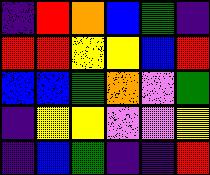[["indigo", "red", "orange", "blue", "green", "indigo"], ["red", "red", "yellow", "yellow", "blue", "red"], ["blue", "blue", "green", "orange", "violet", "green"], ["indigo", "yellow", "yellow", "violet", "violet", "yellow"], ["indigo", "blue", "green", "indigo", "indigo", "red"]]